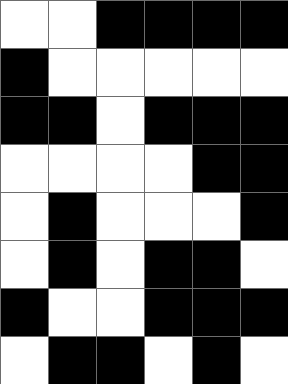[["white", "white", "black", "black", "black", "black"], ["black", "white", "white", "white", "white", "white"], ["black", "black", "white", "black", "black", "black"], ["white", "white", "white", "white", "black", "black"], ["white", "black", "white", "white", "white", "black"], ["white", "black", "white", "black", "black", "white"], ["black", "white", "white", "black", "black", "black"], ["white", "black", "black", "white", "black", "white"]]